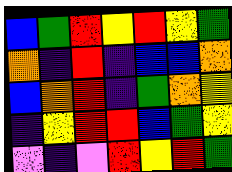[["blue", "green", "red", "yellow", "red", "yellow", "green"], ["orange", "indigo", "red", "indigo", "blue", "blue", "orange"], ["blue", "orange", "red", "indigo", "green", "orange", "yellow"], ["indigo", "yellow", "red", "red", "blue", "green", "yellow"], ["violet", "indigo", "violet", "red", "yellow", "red", "green"]]